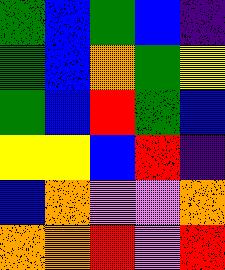[["green", "blue", "green", "blue", "indigo"], ["green", "blue", "orange", "green", "yellow"], ["green", "blue", "red", "green", "blue"], ["yellow", "yellow", "blue", "red", "indigo"], ["blue", "orange", "violet", "violet", "orange"], ["orange", "orange", "red", "violet", "red"]]